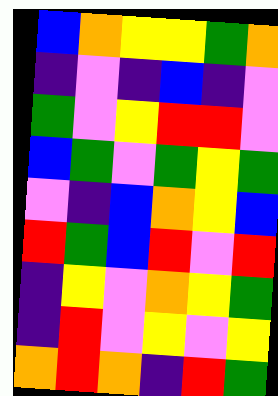[["blue", "orange", "yellow", "yellow", "green", "orange"], ["indigo", "violet", "indigo", "blue", "indigo", "violet"], ["green", "violet", "yellow", "red", "red", "violet"], ["blue", "green", "violet", "green", "yellow", "green"], ["violet", "indigo", "blue", "orange", "yellow", "blue"], ["red", "green", "blue", "red", "violet", "red"], ["indigo", "yellow", "violet", "orange", "yellow", "green"], ["indigo", "red", "violet", "yellow", "violet", "yellow"], ["orange", "red", "orange", "indigo", "red", "green"]]